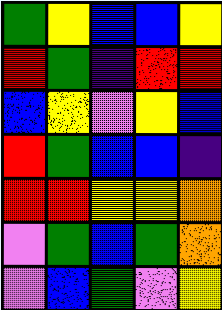[["green", "yellow", "blue", "blue", "yellow"], ["red", "green", "indigo", "red", "red"], ["blue", "yellow", "violet", "yellow", "blue"], ["red", "green", "blue", "blue", "indigo"], ["red", "red", "yellow", "yellow", "orange"], ["violet", "green", "blue", "green", "orange"], ["violet", "blue", "green", "violet", "yellow"]]